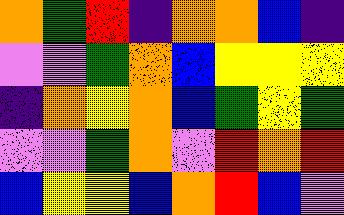[["orange", "green", "red", "indigo", "orange", "orange", "blue", "indigo"], ["violet", "violet", "green", "orange", "blue", "yellow", "yellow", "yellow"], ["indigo", "orange", "yellow", "orange", "blue", "green", "yellow", "green"], ["violet", "violet", "green", "orange", "violet", "red", "orange", "red"], ["blue", "yellow", "yellow", "blue", "orange", "red", "blue", "violet"]]